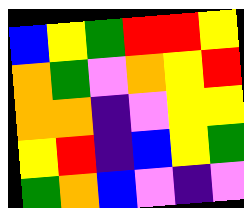[["blue", "yellow", "green", "red", "red", "yellow"], ["orange", "green", "violet", "orange", "yellow", "red"], ["orange", "orange", "indigo", "violet", "yellow", "yellow"], ["yellow", "red", "indigo", "blue", "yellow", "green"], ["green", "orange", "blue", "violet", "indigo", "violet"]]